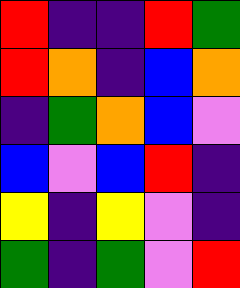[["red", "indigo", "indigo", "red", "green"], ["red", "orange", "indigo", "blue", "orange"], ["indigo", "green", "orange", "blue", "violet"], ["blue", "violet", "blue", "red", "indigo"], ["yellow", "indigo", "yellow", "violet", "indigo"], ["green", "indigo", "green", "violet", "red"]]